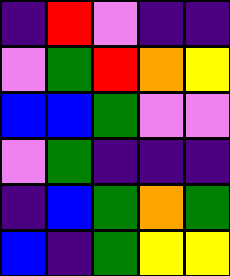[["indigo", "red", "violet", "indigo", "indigo"], ["violet", "green", "red", "orange", "yellow"], ["blue", "blue", "green", "violet", "violet"], ["violet", "green", "indigo", "indigo", "indigo"], ["indigo", "blue", "green", "orange", "green"], ["blue", "indigo", "green", "yellow", "yellow"]]